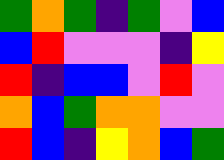[["green", "orange", "green", "indigo", "green", "violet", "blue"], ["blue", "red", "violet", "violet", "violet", "indigo", "yellow"], ["red", "indigo", "blue", "blue", "violet", "red", "violet"], ["orange", "blue", "green", "orange", "orange", "violet", "violet"], ["red", "blue", "indigo", "yellow", "orange", "blue", "green"]]